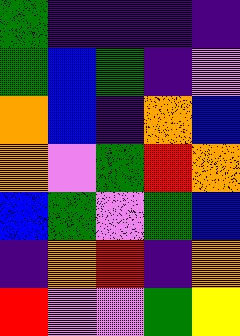[["green", "indigo", "indigo", "indigo", "indigo"], ["green", "blue", "green", "indigo", "violet"], ["orange", "blue", "indigo", "orange", "blue"], ["orange", "violet", "green", "red", "orange"], ["blue", "green", "violet", "green", "blue"], ["indigo", "orange", "red", "indigo", "orange"], ["red", "violet", "violet", "green", "yellow"]]